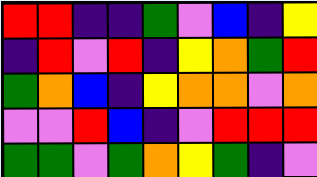[["red", "red", "indigo", "indigo", "green", "violet", "blue", "indigo", "yellow"], ["indigo", "red", "violet", "red", "indigo", "yellow", "orange", "green", "red"], ["green", "orange", "blue", "indigo", "yellow", "orange", "orange", "violet", "orange"], ["violet", "violet", "red", "blue", "indigo", "violet", "red", "red", "red"], ["green", "green", "violet", "green", "orange", "yellow", "green", "indigo", "violet"]]